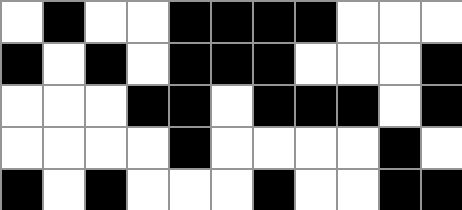[["white", "black", "white", "white", "black", "black", "black", "black", "white", "white", "white"], ["black", "white", "black", "white", "black", "black", "black", "white", "white", "white", "black"], ["white", "white", "white", "black", "black", "white", "black", "black", "black", "white", "black"], ["white", "white", "white", "white", "black", "white", "white", "white", "white", "black", "white"], ["black", "white", "black", "white", "white", "white", "black", "white", "white", "black", "black"]]